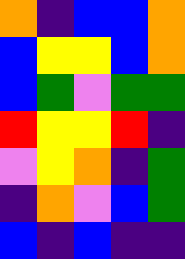[["orange", "indigo", "blue", "blue", "orange"], ["blue", "yellow", "yellow", "blue", "orange"], ["blue", "green", "violet", "green", "green"], ["red", "yellow", "yellow", "red", "indigo"], ["violet", "yellow", "orange", "indigo", "green"], ["indigo", "orange", "violet", "blue", "green"], ["blue", "indigo", "blue", "indigo", "indigo"]]